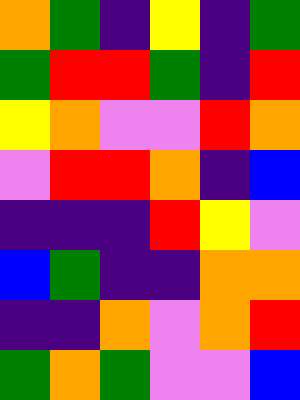[["orange", "green", "indigo", "yellow", "indigo", "green"], ["green", "red", "red", "green", "indigo", "red"], ["yellow", "orange", "violet", "violet", "red", "orange"], ["violet", "red", "red", "orange", "indigo", "blue"], ["indigo", "indigo", "indigo", "red", "yellow", "violet"], ["blue", "green", "indigo", "indigo", "orange", "orange"], ["indigo", "indigo", "orange", "violet", "orange", "red"], ["green", "orange", "green", "violet", "violet", "blue"]]